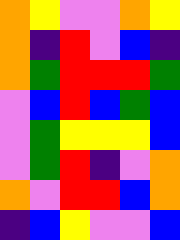[["orange", "yellow", "violet", "violet", "orange", "yellow"], ["orange", "indigo", "red", "violet", "blue", "indigo"], ["orange", "green", "red", "red", "red", "green"], ["violet", "blue", "red", "blue", "green", "blue"], ["violet", "green", "yellow", "yellow", "yellow", "blue"], ["violet", "green", "red", "indigo", "violet", "orange"], ["orange", "violet", "red", "red", "blue", "orange"], ["indigo", "blue", "yellow", "violet", "violet", "blue"]]